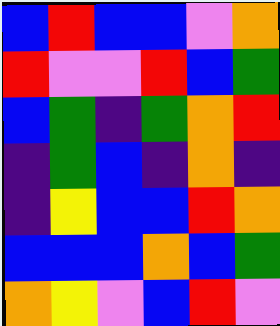[["blue", "red", "blue", "blue", "violet", "orange"], ["red", "violet", "violet", "red", "blue", "green"], ["blue", "green", "indigo", "green", "orange", "red"], ["indigo", "green", "blue", "indigo", "orange", "indigo"], ["indigo", "yellow", "blue", "blue", "red", "orange"], ["blue", "blue", "blue", "orange", "blue", "green"], ["orange", "yellow", "violet", "blue", "red", "violet"]]